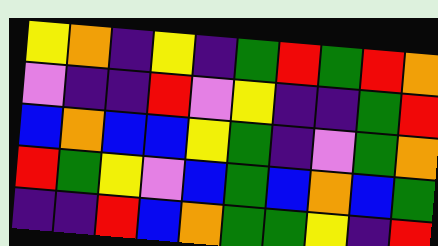[["yellow", "orange", "indigo", "yellow", "indigo", "green", "red", "green", "red", "orange"], ["violet", "indigo", "indigo", "red", "violet", "yellow", "indigo", "indigo", "green", "red"], ["blue", "orange", "blue", "blue", "yellow", "green", "indigo", "violet", "green", "orange"], ["red", "green", "yellow", "violet", "blue", "green", "blue", "orange", "blue", "green"], ["indigo", "indigo", "red", "blue", "orange", "green", "green", "yellow", "indigo", "red"]]